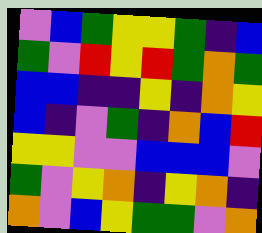[["violet", "blue", "green", "yellow", "yellow", "green", "indigo", "blue"], ["green", "violet", "red", "yellow", "red", "green", "orange", "green"], ["blue", "blue", "indigo", "indigo", "yellow", "indigo", "orange", "yellow"], ["blue", "indigo", "violet", "green", "indigo", "orange", "blue", "red"], ["yellow", "yellow", "violet", "violet", "blue", "blue", "blue", "violet"], ["green", "violet", "yellow", "orange", "indigo", "yellow", "orange", "indigo"], ["orange", "violet", "blue", "yellow", "green", "green", "violet", "orange"]]